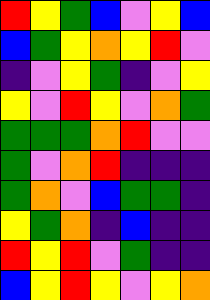[["red", "yellow", "green", "blue", "violet", "yellow", "blue"], ["blue", "green", "yellow", "orange", "yellow", "red", "violet"], ["indigo", "violet", "yellow", "green", "indigo", "violet", "yellow"], ["yellow", "violet", "red", "yellow", "violet", "orange", "green"], ["green", "green", "green", "orange", "red", "violet", "violet"], ["green", "violet", "orange", "red", "indigo", "indigo", "indigo"], ["green", "orange", "violet", "blue", "green", "green", "indigo"], ["yellow", "green", "orange", "indigo", "blue", "indigo", "indigo"], ["red", "yellow", "red", "violet", "green", "indigo", "indigo"], ["blue", "yellow", "red", "yellow", "violet", "yellow", "orange"]]